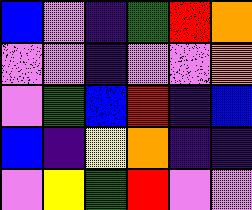[["blue", "violet", "indigo", "green", "red", "orange"], ["violet", "violet", "indigo", "violet", "violet", "orange"], ["violet", "green", "blue", "red", "indigo", "blue"], ["blue", "indigo", "yellow", "orange", "indigo", "indigo"], ["violet", "yellow", "green", "red", "violet", "violet"]]